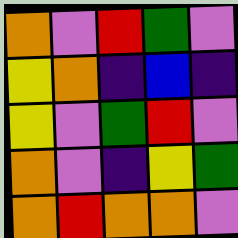[["orange", "violet", "red", "green", "violet"], ["yellow", "orange", "indigo", "blue", "indigo"], ["yellow", "violet", "green", "red", "violet"], ["orange", "violet", "indigo", "yellow", "green"], ["orange", "red", "orange", "orange", "violet"]]